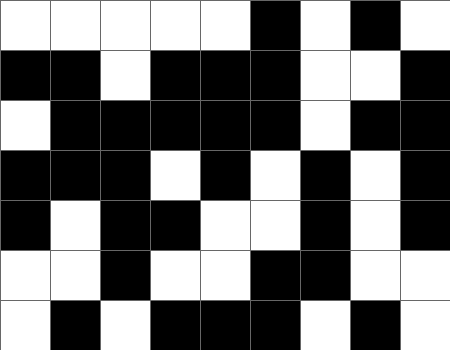[["white", "white", "white", "white", "white", "black", "white", "black", "white"], ["black", "black", "white", "black", "black", "black", "white", "white", "black"], ["white", "black", "black", "black", "black", "black", "white", "black", "black"], ["black", "black", "black", "white", "black", "white", "black", "white", "black"], ["black", "white", "black", "black", "white", "white", "black", "white", "black"], ["white", "white", "black", "white", "white", "black", "black", "white", "white"], ["white", "black", "white", "black", "black", "black", "white", "black", "white"]]